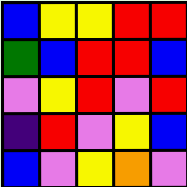[["blue", "yellow", "yellow", "red", "red"], ["green", "blue", "red", "red", "blue"], ["violet", "yellow", "red", "violet", "red"], ["indigo", "red", "violet", "yellow", "blue"], ["blue", "violet", "yellow", "orange", "violet"]]